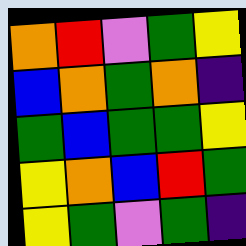[["orange", "red", "violet", "green", "yellow"], ["blue", "orange", "green", "orange", "indigo"], ["green", "blue", "green", "green", "yellow"], ["yellow", "orange", "blue", "red", "green"], ["yellow", "green", "violet", "green", "indigo"]]